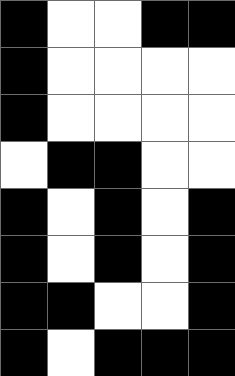[["black", "white", "white", "black", "black"], ["black", "white", "white", "white", "white"], ["black", "white", "white", "white", "white"], ["white", "black", "black", "white", "white"], ["black", "white", "black", "white", "black"], ["black", "white", "black", "white", "black"], ["black", "black", "white", "white", "black"], ["black", "white", "black", "black", "black"]]